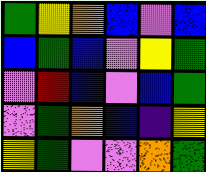[["green", "yellow", "orange", "blue", "violet", "blue"], ["blue", "green", "blue", "violet", "yellow", "green"], ["violet", "red", "blue", "violet", "blue", "green"], ["violet", "green", "orange", "blue", "indigo", "yellow"], ["yellow", "green", "violet", "violet", "orange", "green"]]